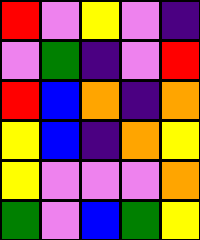[["red", "violet", "yellow", "violet", "indigo"], ["violet", "green", "indigo", "violet", "red"], ["red", "blue", "orange", "indigo", "orange"], ["yellow", "blue", "indigo", "orange", "yellow"], ["yellow", "violet", "violet", "violet", "orange"], ["green", "violet", "blue", "green", "yellow"]]